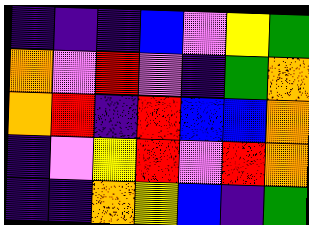[["indigo", "indigo", "indigo", "blue", "violet", "yellow", "green"], ["orange", "violet", "red", "violet", "indigo", "green", "orange"], ["orange", "red", "indigo", "red", "blue", "blue", "orange"], ["indigo", "violet", "yellow", "red", "violet", "red", "orange"], ["indigo", "indigo", "orange", "yellow", "blue", "indigo", "green"]]